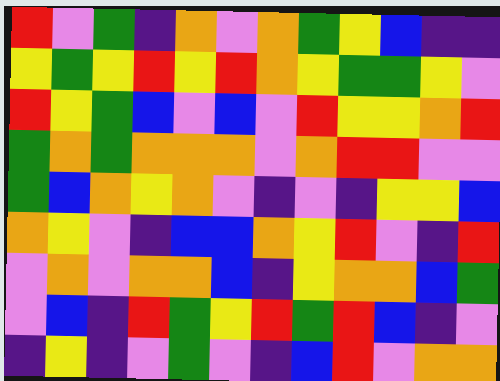[["red", "violet", "green", "indigo", "orange", "violet", "orange", "green", "yellow", "blue", "indigo", "indigo"], ["yellow", "green", "yellow", "red", "yellow", "red", "orange", "yellow", "green", "green", "yellow", "violet"], ["red", "yellow", "green", "blue", "violet", "blue", "violet", "red", "yellow", "yellow", "orange", "red"], ["green", "orange", "green", "orange", "orange", "orange", "violet", "orange", "red", "red", "violet", "violet"], ["green", "blue", "orange", "yellow", "orange", "violet", "indigo", "violet", "indigo", "yellow", "yellow", "blue"], ["orange", "yellow", "violet", "indigo", "blue", "blue", "orange", "yellow", "red", "violet", "indigo", "red"], ["violet", "orange", "violet", "orange", "orange", "blue", "indigo", "yellow", "orange", "orange", "blue", "green"], ["violet", "blue", "indigo", "red", "green", "yellow", "red", "green", "red", "blue", "indigo", "violet"], ["indigo", "yellow", "indigo", "violet", "green", "violet", "indigo", "blue", "red", "violet", "orange", "orange"]]